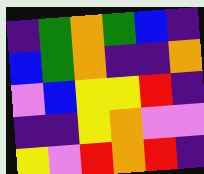[["indigo", "green", "orange", "green", "blue", "indigo"], ["blue", "green", "orange", "indigo", "indigo", "orange"], ["violet", "blue", "yellow", "yellow", "red", "indigo"], ["indigo", "indigo", "yellow", "orange", "violet", "violet"], ["yellow", "violet", "red", "orange", "red", "indigo"]]